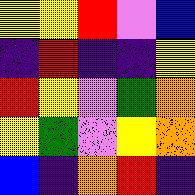[["yellow", "yellow", "red", "violet", "blue"], ["indigo", "red", "indigo", "indigo", "yellow"], ["red", "yellow", "violet", "green", "orange"], ["yellow", "green", "violet", "yellow", "orange"], ["blue", "indigo", "orange", "red", "indigo"]]